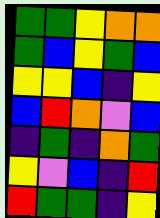[["green", "green", "yellow", "orange", "orange"], ["green", "blue", "yellow", "green", "blue"], ["yellow", "yellow", "blue", "indigo", "yellow"], ["blue", "red", "orange", "violet", "blue"], ["indigo", "green", "indigo", "orange", "green"], ["yellow", "violet", "blue", "indigo", "red"], ["red", "green", "green", "indigo", "yellow"]]